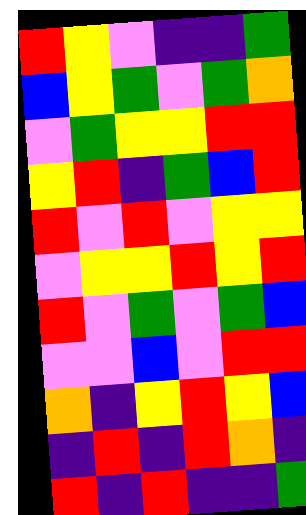[["red", "yellow", "violet", "indigo", "indigo", "green"], ["blue", "yellow", "green", "violet", "green", "orange"], ["violet", "green", "yellow", "yellow", "red", "red"], ["yellow", "red", "indigo", "green", "blue", "red"], ["red", "violet", "red", "violet", "yellow", "yellow"], ["violet", "yellow", "yellow", "red", "yellow", "red"], ["red", "violet", "green", "violet", "green", "blue"], ["violet", "violet", "blue", "violet", "red", "red"], ["orange", "indigo", "yellow", "red", "yellow", "blue"], ["indigo", "red", "indigo", "red", "orange", "indigo"], ["red", "indigo", "red", "indigo", "indigo", "green"]]